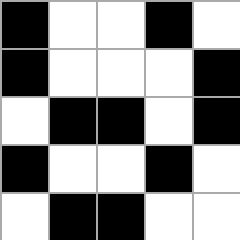[["black", "white", "white", "black", "white"], ["black", "white", "white", "white", "black"], ["white", "black", "black", "white", "black"], ["black", "white", "white", "black", "white"], ["white", "black", "black", "white", "white"]]